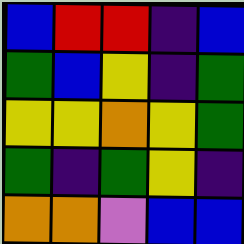[["blue", "red", "red", "indigo", "blue"], ["green", "blue", "yellow", "indigo", "green"], ["yellow", "yellow", "orange", "yellow", "green"], ["green", "indigo", "green", "yellow", "indigo"], ["orange", "orange", "violet", "blue", "blue"]]